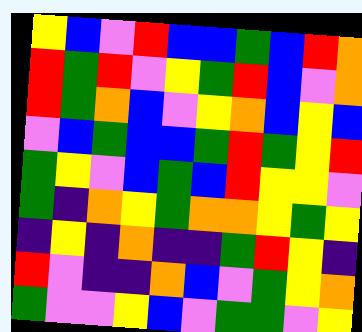[["yellow", "blue", "violet", "red", "blue", "blue", "green", "blue", "red", "orange"], ["red", "green", "red", "violet", "yellow", "green", "red", "blue", "violet", "orange"], ["red", "green", "orange", "blue", "violet", "yellow", "orange", "blue", "yellow", "blue"], ["violet", "blue", "green", "blue", "blue", "green", "red", "green", "yellow", "red"], ["green", "yellow", "violet", "blue", "green", "blue", "red", "yellow", "yellow", "violet"], ["green", "indigo", "orange", "yellow", "green", "orange", "orange", "yellow", "green", "yellow"], ["indigo", "yellow", "indigo", "orange", "indigo", "indigo", "green", "red", "yellow", "indigo"], ["red", "violet", "indigo", "indigo", "orange", "blue", "violet", "green", "yellow", "orange"], ["green", "violet", "violet", "yellow", "blue", "violet", "green", "green", "violet", "yellow"]]